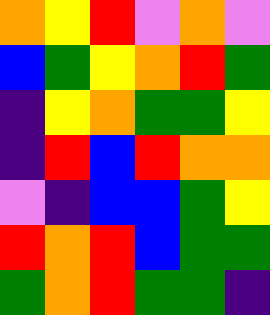[["orange", "yellow", "red", "violet", "orange", "violet"], ["blue", "green", "yellow", "orange", "red", "green"], ["indigo", "yellow", "orange", "green", "green", "yellow"], ["indigo", "red", "blue", "red", "orange", "orange"], ["violet", "indigo", "blue", "blue", "green", "yellow"], ["red", "orange", "red", "blue", "green", "green"], ["green", "orange", "red", "green", "green", "indigo"]]